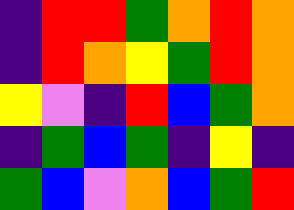[["indigo", "red", "red", "green", "orange", "red", "orange"], ["indigo", "red", "orange", "yellow", "green", "red", "orange"], ["yellow", "violet", "indigo", "red", "blue", "green", "orange"], ["indigo", "green", "blue", "green", "indigo", "yellow", "indigo"], ["green", "blue", "violet", "orange", "blue", "green", "red"]]